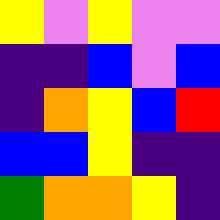[["yellow", "violet", "yellow", "violet", "violet"], ["indigo", "indigo", "blue", "violet", "blue"], ["indigo", "orange", "yellow", "blue", "red"], ["blue", "blue", "yellow", "indigo", "indigo"], ["green", "orange", "orange", "yellow", "indigo"]]